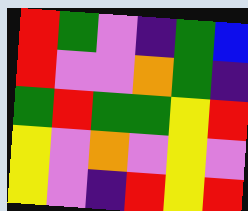[["red", "green", "violet", "indigo", "green", "blue"], ["red", "violet", "violet", "orange", "green", "indigo"], ["green", "red", "green", "green", "yellow", "red"], ["yellow", "violet", "orange", "violet", "yellow", "violet"], ["yellow", "violet", "indigo", "red", "yellow", "red"]]